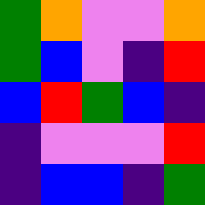[["green", "orange", "violet", "violet", "orange"], ["green", "blue", "violet", "indigo", "red"], ["blue", "red", "green", "blue", "indigo"], ["indigo", "violet", "violet", "violet", "red"], ["indigo", "blue", "blue", "indigo", "green"]]